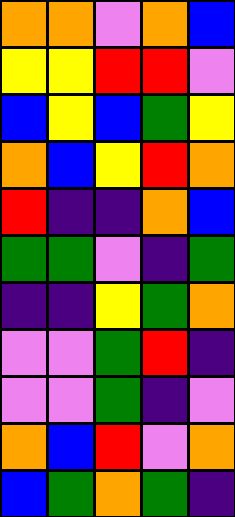[["orange", "orange", "violet", "orange", "blue"], ["yellow", "yellow", "red", "red", "violet"], ["blue", "yellow", "blue", "green", "yellow"], ["orange", "blue", "yellow", "red", "orange"], ["red", "indigo", "indigo", "orange", "blue"], ["green", "green", "violet", "indigo", "green"], ["indigo", "indigo", "yellow", "green", "orange"], ["violet", "violet", "green", "red", "indigo"], ["violet", "violet", "green", "indigo", "violet"], ["orange", "blue", "red", "violet", "orange"], ["blue", "green", "orange", "green", "indigo"]]